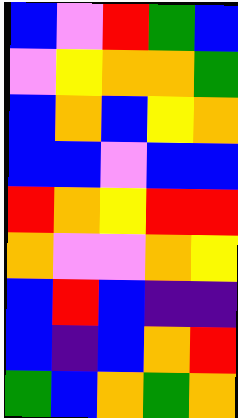[["blue", "violet", "red", "green", "blue"], ["violet", "yellow", "orange", "orange", "green"], ["blue", "orange", "blue", "yellow", "orange"], ["blue", "blue", "violet", "blue", "blue"], ["red", "orange", "yellow", "red", "red"], ["orange", "violet", "violet", "orange", "yellow"], ["blue", "red", "blue", "indigo", "indigo"], ["blue", "indigo", "blue", "orange", "red"], ["green", "blue", "orange", "green", "orange"]]